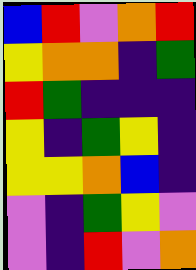[["blue", "red", "violet", "orange", "red"], ["yellow", "orange", "orange", "indigo", "green"], ["red", "green", "indigo", "indigo", "indigo"], ["yellow", "indigo", "green", "yellow", "indigo"], ["yellow", "yellow", "orange", "blue", "indigo"], ["violet", "indigo", "green", "yellow", "violet"], ["violet", "indigo", "red", "violet", "orange"]]